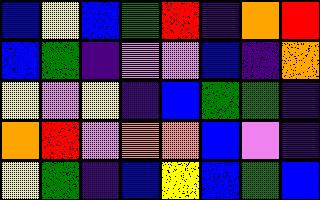[["blue", "yellow", "blue", "green", "red", "indigo", "orange", "red"], ["blue", "green", "indigo", "violet", "violet", "blue", "indigo", "orange"], ["yellow", "violet", "yellow", "indigo", "blue", "green", "green", "indigo"], ["orange", "red", "violet", "orange", "orange", "blue", "violet", "indigo"], ["yellow", "green", "indigo", "blue", "yellow", "blue", "green", "blue"]]